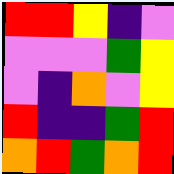[["red", "red", "yellow", "indigo", "violet"], ["violet", "violet", "violet", "green", "yellow"], ["violet", "indigo", "orange", "violet", "yellow"], ["red", "indigo", "indigo", "green", "red"], ["orange", "red", "green", "orange", "red"]]